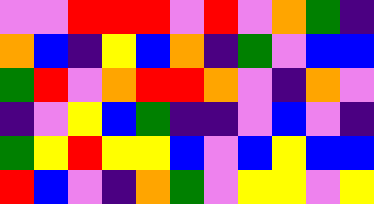[["violet", "violet", "red", "red", "red", "violet", "red", "violet", "orange", "green", "indigo"], ["orange", "blue", "indigo", "yellow", "blue", "orange", "indigo", "green", "violet", "blue", "blue"], ["green", "red", "violet", "orange", "red", "red", "orange", "violet", "indigo", "orange", "violet"], ["indigo", "violet", "yellow", "blue", "green", "indigo", "indigo", "violet", "blue", "violet", "indigo"], ["green", "yellow", "red", "yellow", "yellow", "blue", "violet", "blue", "yellow", "blue", "blue"], ["red", "blue", "violet", "indigo", "orange", "green", "violet", "yellow", "yellow", "violet", "yellow"]]